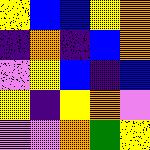[["yellow", "blue", "blue", "yellow", "orange"], ["indigo", "orange", "indigo", "blue", "orange"], ["violet", "yellow", "blue", "indigo", "blue"], ["yellow", "indigo", "yellow", "orange", "violet"], ["violet", "violet", "orange", "green", "yellow"]]